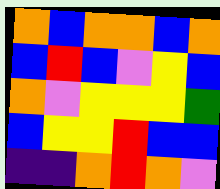[["orange", "blue", "orange", "orange", "blue", "orange"], ["blue", "red", "blue", "violet", "yellow", "blue"], ["orange", "violet", "yellow", "yellow", "yellow", "green"], ["blue", "yellow", "yellow", "red", "blue", "blue"], ["indigo", "indigo", "orange", "red", "orange", "violet"]]